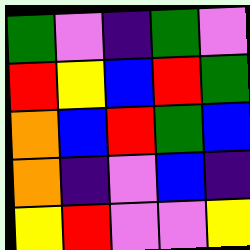[["green", "violet", "indigo", "green", "violet"], ["red", "yellow", "blue", "red", "green"], ["orange", "blue", "red", "green", "blue"], ["orange", "indigo", "violet", "blue", "indigo"], ["yellow", "red", "violet", "violet", "yellow"]]